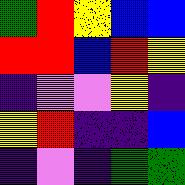[["green", "red", "yellow", "blue", "blue"], ["red", "red", "blue", "red", "yellow"], ["indigo", "violet", "violet", "yellow", "indigo"], ["yellow", "red", "indigo", "indigo", "blue"], ["indigo", "violet", "indigo", "green", "green"]]